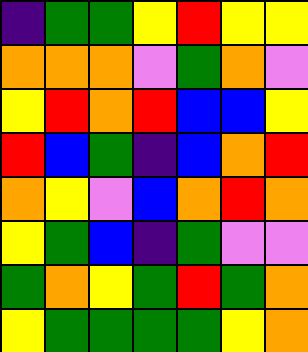[["indigo", "green", "green", "yellow", "red", "yellow", "yellow"], ["orange", "orange", "orange", "violet", "green", "orange", "violet"], ["yellow", "red", "orange", "red", "blue", "blue", "yellow"], ["red", "blue", "green", "indigo", "blue", "orange", "red"], ["orange", "yellow", "violet", "blue", "orange", "red", "orange"], ["yellow", "green", "blue", "indigo", "green", "violet", "violet"], ["green", "orange", "yellow", "green", "red", "green", "orange"], ["yellow", "green", "green", "green", "green", "yellow", "orange"]]